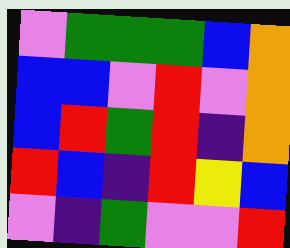[["violet", "green", "green", "green", "blue", "orange"], ["blue", "blue", "violet", "red", "violet", "orange"], ["blue", "red", "green", "red", "indigo", "orange"], ["red", "blue", "indigo", "red", "yellow", "blue"], ["violet", "indigo", "green", "violet", "violet", "red"]]